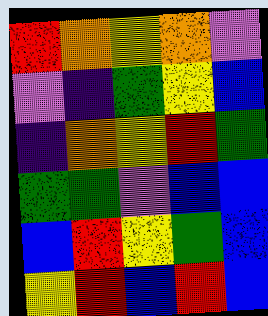[["red", "orange", "yellow", "orange", "violet"], ["violet", "indigo", "green", "yellow", "blue"], ["indigo", "orange", "yellow", "red", "green"], ["green", "green", "violet", "blue", "blue"], ["blue", "red", "yellow", "green", "blue"], ["yellow", "red", "blue", "red", "blue"]]